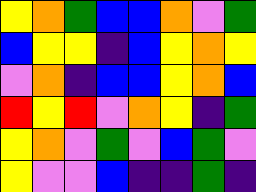[["yellow", "orange", "green", "blue", "blue", "orange", "violet", "green"], ["blue", "yellow", "yellow", "indigo", "blue", "yellow", "orange", "yellow"], ["violet", "orange", "indigo", "blue", "blue", "yellow", "orange", "blue"], ["red", "yellow", "red", "violet", "orange", "yellow", "indigo", "green"], ["yellow", "orange", "violet", "green", "violet", "blue", "green", "violet"], ["yellow", "violet", "violet", "blue", "indigo", "indigo", "green", "indigo"]]